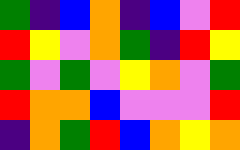[["green", "indigo", "blue", "orange", "indigo", "blue", "violet", "red"], ["red", "yellow", "violet", "orange", "green", "indigo", "red", "yellow"], ["green", "violet", "green", "violet", "yellow", "orange", "violet", "green"], ["red", "orange", "orange", "blue", "violet", "violet", "violet", "red"], ["indigo", "orange", "green", "red", "blue", "orange", "yellow", "orange"]]